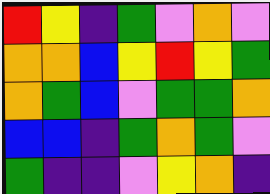[["red", "yellow", "indigo", "green", "violet", "orange", "violet"], ["orange", "orange", "blue", "yellow", "red", "yellow", "green"], ["orange", "green", "blue", "violet", "green", "green", "orange"], ["blue", "blue", "indigo", "green", "orange", "green", "violet"], ["green", "indigo", "indigo", "violet", "yellow", "orange", "indigo"]]